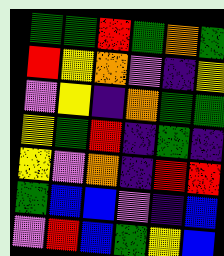[["green", "green", "red", "green", "orange", "green"], ["red", "yellow", "orange", "violet", "indigo", "yellow"], ["violet", "yellow", "indigo", "orange", "green", "green"], ["yellow", "green", "red", "indigo", "green", "indigo"], ["yellow", "violet", "orange", "indigo", "red", "red"], ["green", "blue", "blue", "violet", "indigo", "blue"], ["violet", "red", "blue", "green", "yellow", "blue"]]